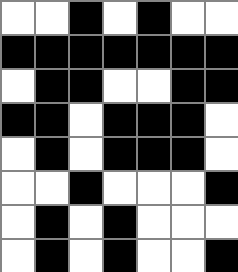[["white", "white", "black", "white", "black", "white", "white"], ["black", "black", "black", "black", "black", "black", "black"], ["white", "black", "black", "white", "white", "black", "black"], ["black", "black", "white", "black", "black", "black", "white"], ["white", "black", "white", "black", "black", "black", "white"], ["white", "white", "black", "white", "white", "white", "black"], ["white", "black", "white", "black", "white", "white", "white"], ["white", "black", "white", "black", "white", "white", "black"]]